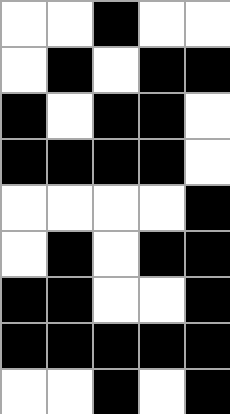[["white", "white", "black", "white", "white"], ["white", "black", "white", "black", "black"], ["black", "white", "black", "black", "white"], ["black", "black", "black", "black", "white"], ["white", "white", "white", "white", "black"], ["white", "black", "white", "black", "black"], ["black", "black", "white", "white", "black"], ["black", "black", "black", "black", "black"], ["white", "white", "black", "white", "black"]]